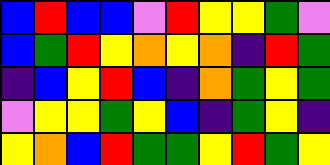[["blue", "red", "blue", "blue", "violet", "red", "yellow", "yellow", "green", "violet"], ["blue", "green", "red", "yellow", "orange", "yellow", "orange", "indigo", "red", "green"], ["indigo", "blue", "yellow", "red", "blue", "indigo", "orange", "green", "yellow", "green"], ["violet", "yellow", "yellow", "green", "yellow", "blue", "indigo", "green", "yellow", "indigo"], ["yellow", "orange", "blue", "red", "green", "green", "yellow", "red", "green", "yellow"]]